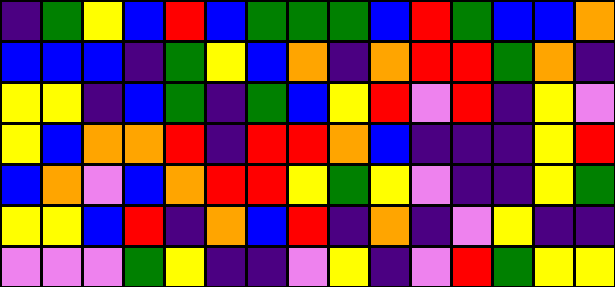[["indigo", "green", "yellow", "blue", "red", "blue", "green", "green", "green", "blue", "red", "green", "blue", "blue", "orange"], ["blue", "blue", "blue", "indigo", "green", "yellow", "blue", "orange", "indigo", "orange", "red", "red", "green", "orange", "indigo"], ["yellow", "yellow", "indigo", "blue", "green", "indigo", "green", "blue", "yellow", "red", "violet", "red", "indigo", "yellow", "violet"], ["yellow", "blue", "orange", "orange", "red", "indigo", "red", "red", "orange", "blue", "indigo", "indigo", "indigo", "yellow", "red"], ["blue", "orange", "violet", "blue", "orange", "red", "red", "yellow", "green", "yellow", "violet", "indigo", "indigo", "yellow", "green"], ["yellow", "yellow", "blue", "red", "indigo", "orange", "blue", "red", "indigo", "orange", "indigo", "violet", "yellow", "indigo", "indigo"], ["violet", "violet", "violet", "green", "yellow", "indigo", "indigo", "violet", "yellow", "indigo", "violet", "red", "green", "yellow", "yellow"]]